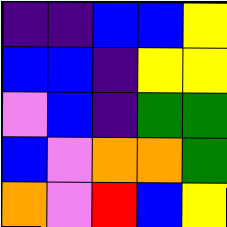[["indigo", "indigo", "blue", "blue", "yellow"], ["blue", "blue", "indigo", "yellow", "yellow"], ["violet", "blue", "indigo", "green", "green"], ["blue", "violet", "orange", "orange", "green"], ["orange", "violet", "red", "blue", "yellow"]]